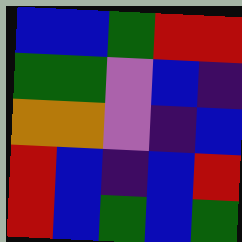[["blue", "blue", "green", "red", "red"], ["green", "green", "violet", "blue", "indigo"], ["orange", "orange", "violet", "indigo", "blue"], ["red", "blue", "indigo", "blue", "red"], ["red", "blue", "green", "blue", "green"]]